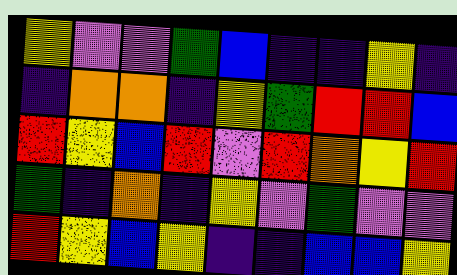[["yellow", "violet", "violet", "green", "blue", "indigo", "indigo", "yellow", "indigo"], ["indigo", "orange", "orange", "indigo", "yellow", "green", "red", "red", "blue"], ["red", "yellow", "blue", "red", "violet", "red", "orange", "yellow", "red"], ["green", "indigo", "orange", "indigo", "yellow", "violet", "green", "violet", "violet"], ["red", "yellow", "blue", "yellow", "indigo", "indigo", "blue", "blue", "yellow"]]